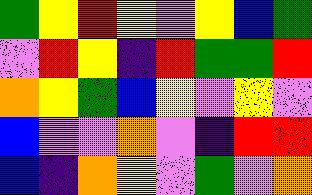[["green", "yellow", "red", "yellow", "violet", "yellow", "blue", "green"], ["violet", "red", "yellow", "indigo", "red", "green", "green", "red"], ["orange", "yellow", "green", "blue", "yellow", "violet", "yellow", "violet"], ["blue", "violet", "violet", "orange", "violet", "indigo", "red", "red"], ["blue", "indigo", "orange", "yellow", "violet", "green", "violet", "orange"]]